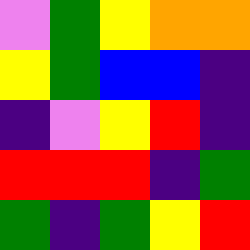[["violet", "green", "yellow", "orange", "orange"], ["yellow", "green", "blue", "blue", "indigo"], ["indigo", "violet", "yellow", "red", "indigo"], ["red", "red", "red", "indigo", "green"], ["green", "indigo", "green", "yellow", "red"]]